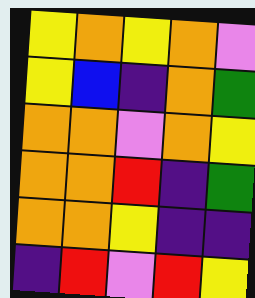[["yellow", "orange", "yellow", "orange", "violet"], ["yellow", "blue", "indigo", "orange", "green"], ["orange", "orange", "violet", "orange", "yellow"], ["orange", "orange", "red", "indigo", "green"], ["orange", "orange", "yellow", "indigo", "indigo"], ["indigo", "red", "violet", "red", "yellow"]]